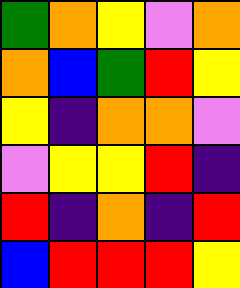[["green", "orange", "yellow", "violet", "orange"], ["orange", "blue", "green", "red", "yellow"], ["yellow", "indigo", "orange", "orange", "violet"], ["violet", "yellow", "yellow", "red", "indigo"], ["red", "indigo", "orange", "indigo", "red"], ["blue", "red", "red", "red", "yellow"]]